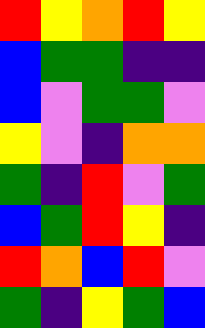[["red", "yellow", "orange", "red", "yellow"], ["blue", "green", "green", "indigo", "indigo"], ["blue", "violet", "green", "green", "violet"], ["yellow", "violet", "indigo", "orange", "orange"], ["green", "indigo", "red", "violet", "green"], ["blue", "green", "red", "yellow", "indigo"], ["red", "orange", "blue", "red", "violet"], ["green", "indigo", "yellow", "green", "blue"]]